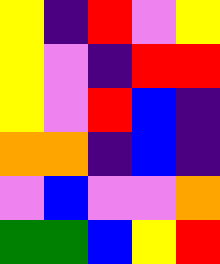[["yellow", "indigo", "red", "violet", "yellow"], ["yellow", "violet", "indigo", "red", "red"], ["yellow", "violet", "red", "blue", "indigo"], ["orange", "orange", "indigo", "blue", "indigo"], ["violet", "blue", "violet", "violet", "orange"], ["green", "green", "blue", "yellow", "red"]]